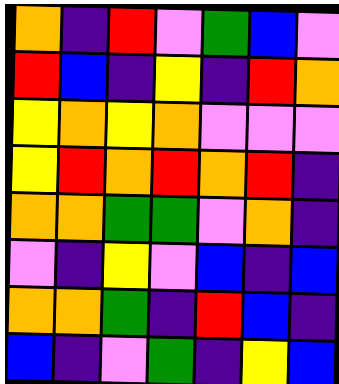[["orange", "indigo", "red", "violet", "green", "blue", "violet"], ["red", "blue", "indigo", "yellow", "indigo", "red", "orange"], ["yellow", "orange", "yellow", "orange", "violet", "violet", "violet"], ["yellow", "red", "orange", "red", "orange", "red", "indigo"], ["orange", "orange", "green", "green", "violet", "orange", "indigo"], ["violet", "indigo", "yellow", "violet", "blue", "indigo", "blue"], ["orange", "orange", "green", "indigo", "red", "blue", "indigo"], ["blue", "indigo", "violet", "green", "indigo", "yellow", "blue"]]